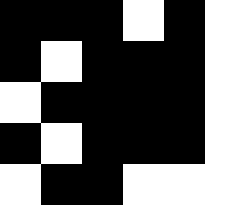[["black", "black", "black", "white", "black", "white"], ["black", "white", "black", "black", "black", "white"], ["white", "black", "black", "black", "black", "white"], ["black", "white", "black", "black", "black", "white"], ["white", "black", "black", "white", "white", "white"]]